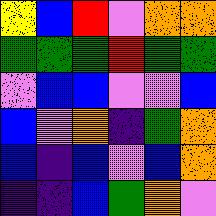[["yellow", "blue", "red", "violet", "orange", "orange"], ["green", "green", "green", "red", "green", "green"], ["violet", "blue", "blue", "violet", "violet", "blue"], ["blue", "violet", "orange", "indigo", "green", "orange"], ["blue", "indigo", "blue", "violet", "blue", "orange"], ["indigo", "indigo", "blue", "green", "orange", "violet"]]